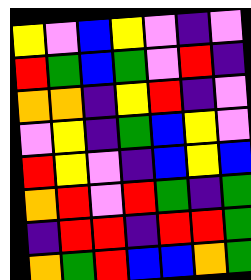[["yellow", "violet", "blue", "yellow", "violet", "indigo", "violet"], ["red", "green", "blue", "green", "violet", "red", "indigo"], ["orange", "orange", "indigo", "yellow", "red", "indigo", "violet"], ["violet", "yellow", "indigo", "green", "blue", "yellow", "violet"], ["red", "yellow", "violet", "indigo", "blue", "yellow", "blue"], ["orange", "red", "violet", "red", "green", "indigo", "green"], ["indigo", "red", "red", "indigo", "red", "red", "green"], ["orange", "green", "red", "blue", "blue", "orange", "green"]]